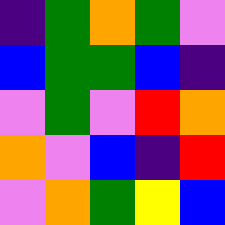[["indigo", "green", "orange", "green", "violet"], ["blue", "green", "green", "blue", "indigo"], ["violet", "green", "violet", "red", "orange"], ["orange", "violet", "blue", "indigo", "red"], ["violet", "orange", "green", "yellow", "blue"]]